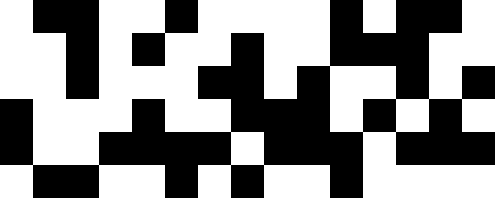[["white", "black", "black", "white", "white", "black", "white", "white", "white", "white", "black", "white", "black", "black", "white"], ["white", "white", "black", "white", "black", "white", "white", "black", "white", "white", "black", "black", "black", "white", "white"], ["white", "white", "black", "white", "white", "white", "black", "black", "white", "black", "white", "white", "black", "white", "black"], ["black", "white", "white", "white", "black", "white", "white", "black", "black", "black", "white", "black", "white", "black", "white"], ["black", "white", "white", "black", "black", "black", "black", "white", "black", "black", "black", "white", "black", "black", "black"], ["white", "black", "black", "white", "white", "black", "white", "black", "white", "white", "black", "white", "white", "white", "white"]]